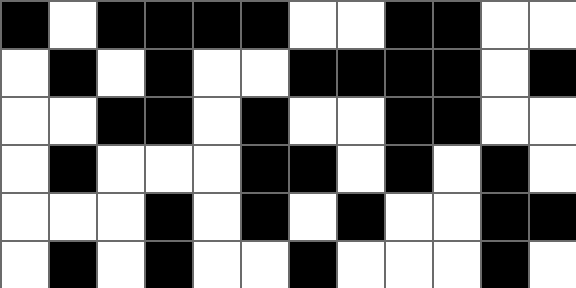[["black", "white", "black", "black", "black", "black", "white", "white", "black", "black", "white", "white"], ["white", "black", "white", "black", "white", "white", "black", "black", "black", "black", "white", "black"], ["white", "white", "black", "black", "white", "black", "white", "white", "black", "black", "white", "white"], ["white", "black", "white", "white", "white", "black", "black", "white", "black", "white", "black", "white"], ["white", "white", "white", "black", "white", "black", "white", "black", "white", "white", "black", "black"], ["white", "black", "white", "black", "white", "white", "black", "white", "white", "white", "black", "white"]]